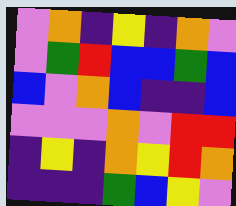[["violet", "orange", "indigo", "yellow", "indigo", "orange", "violet"], ["violet", "green", "red", "blue", "blue", "green", "blue"], ["blue", "violet", "orange", "blue", "indigo", "indigo", "blue"], ["violet", "violet", "violet", "orange", "violet", "red", "red"], ["indigo", "yellow", "indigo", "orange", "yellow", "red", "orange"], ["indigo", "indigo", "indigo", "green", "blue", "yellow", "violet"]]